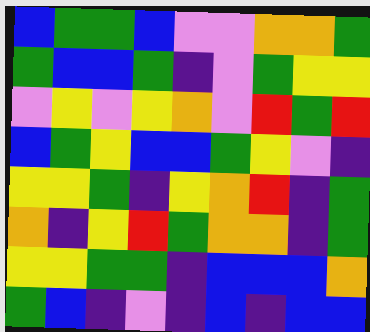[["blue", "green", "green", "blue", "violet", "violet", "orange", "orange", "green"], ["green", "blue", "blue", "green", "indigo", "violet", "green", "yellow", "yellow"], ["violet", "yellow", "violet", "yellow", "orange", "violet", "red", "green", "red"], ["blue", "green", "yellow", "blue", "blue", "green", "yellow", "violet", "indigo"], ["yellow", "yellow", "green", "indigo", "yellow", "orange", "red", "indigo", "green"], ["orange", "indigo", "yellow", "red", "green", "orange", "orange", "indigo", "green"], ["yellow", "yellow", "green", "green", "indigo", "blue", "blue", "blue", "orange"], ["green", "blue", "indigo", "violet", "indigo", "blue", "indigo", "blue", "blue"]]